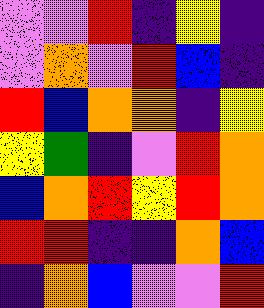[["violet", "violet", "red", "indigo", "yellow", "indigo"], ["violet", "orange", "violet", "red", "blue", "indigo"], ["red", "blue", "orange", "orange", "indigo", "yellow"], ["yellow", "green", "indigo", "violet", "red", "orange"], ["blue", "orange", "red", "yellow", "red", "orange"], ["red", "red", "indigo", "indigo", "orange", "blue"], ["indigo", "orange", "blue", "violet", "violet", "red"]]